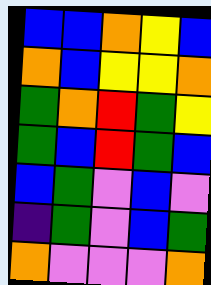[["blue", "blue", "orange", "yellow", "blue"], ["orange", "blue", "yellow", "yellow", "orange"], ["green", "orange", "red", "green", "yellow"], ["green", "blue", "red", "green", "blue"], ["blue", "green", "violet", "blue", "violet"], ["indigo", "green", "violet", "blue", "green"], ["orange", "violet", "violet", "violet", "orange"]]